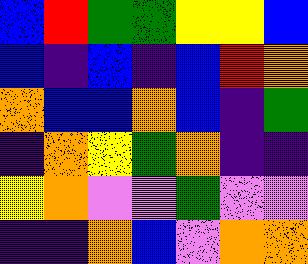[["blue", "red", "green", "green", "yellow", "yellow", "blue"], ["blue", "indigo", "blue", "indigo", "blue", "red", "orange"], ["orange", "blue", "blue", "orange", "blue", "indigo", "green"], ["indigo", "orange", "yellow", "green", "orange", "indigo", "indigo"], ["yellow", "orange", "violet", "violet", "green", "violet", "violet"], ["indigo", "indigo", "orange", "blue", "violet", "orange", "orange"]]